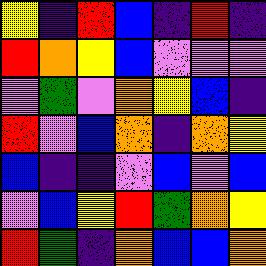[["yellow", "indigo", "red", "blue", "indigo", "red", "indigo"], ["red", "orange", "yellow", "blue", "violet", "violet", "violet"], ["violet", "green", "violet", "orange", "yellow", "blue", "indigo"], ["red", "violet", "blue", "orange", "indigo", "orange", "yellow"], ["blue", "indigo", "indigo", "violet", "blue", "violet", "blue"], ["violet", "blue", "yellow", "red", "green", "orange", "yellow"], ["red", "green", "indigo", "orange", "blue", "blue", "orange"]]